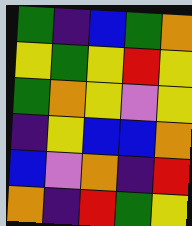[["green", "indigo", "blue", "green", "orange"], ["yellow", "green", "yellow", "red", "yellow"], ["green", "orange", "yellow", "violet", "yellow"], ["indigo", "yellow", "blue", "blue", "orange"], ["blue", "violet", "orange", "indigo", "red"], ["orange", "indigo", "red", "green", "yellow"]]